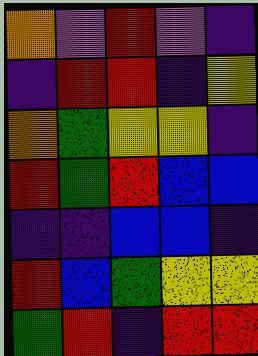[["orange", "violet", "red", "violet", "indigo"], ["indigo", "red", "red", "indigo", "yellow"], ["orange", "green", "yellow", "yellow", "indigo"], ["red", "green", "red", "blue", "blue"], ["indigo", "indigo", "blue", "blue", "indigo"], ["red", "blue", "green", "yellow", "yellow"], ["green", "red", "indigo", "red", "red"]]